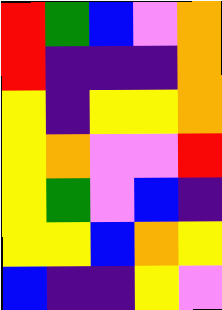[["red", "green", "blue", "violet", "orange"], ["red", "indigo", "indigo", "indigo", "orange"], ["yellow", "indigo", "yellow", "yellow", "orange"], ["yellow", "orange", "violet", "violet", "red"], ["yellow", "green", "violet", "blue", "indigo"], ["yellow", "yellow", "blue", "orange", "yellow"], ["blue", "indigo", "indigo", "yellow", "violet"]]